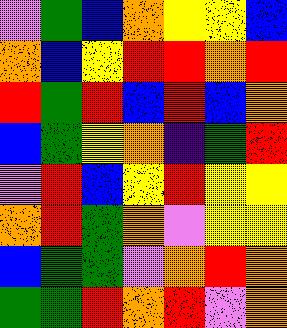[["violet", "green", "blue", "orange", "yellow", "yellow", "blue"], ["orange", "blue", "yellow", "red", "red", "orange", "red"], ["red", "green", "red", "blue", "red", "blue", "orange"], ["blue", "green", "yellow", "orange", "indigo", "green", "red"], ["violet", "red", "blue", "yellow", "red", "yellow", "yellow"], ["orange", "red", "green", "orange", "violet", "yellow", "yellow"], ["blue", "green", "green", "violet", "orange", "red", "orange"], ["green", "green", "red", "orange", "red", "violet", "orange"]]